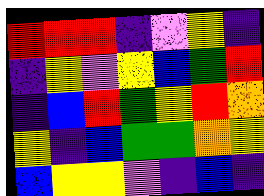[["red", "red", "red", "indigo", "violet", "yellow", "indigo"], ["indigo", "yellow", "violet", "yellow", "blue", "green", "red"], ["indigo", "blue", "red", "green", "yellow", "red", "orange"], ["yellow", "indigo", "blue", "green", "green", "orange", "yellow"], ["blue", "yellow", "yellow", "violet", "indigo", "blue", "indigo"]]